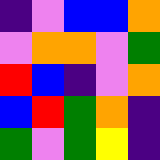[["indigo", "violet", "blue", "blue", "orange"], ["violet", "orange", "orange", "violet", "green"], ["red", "blue", "indigo", "violet", "orange"], ["blue", "red", "green", "orange", "indigo"], ["green", "violet", "green", "yellow", "indigo"]]